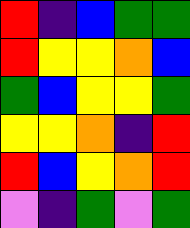[["red", "indigo", "blue", "green", "green"], ["red", "yellow", "yellow", "orange", "blue"], ["green", "blue", "yellow", "yellow", "green"], ["yellow", "yellow", "orange", "indigo", "red"], ["red", "blue", "yellow", "orange", "red"], ["violet", "indigo", "green", "violet", "green"]]